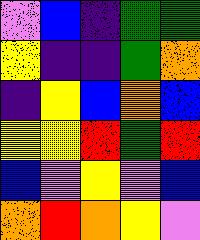[["violet", "blue", "indigo", "green", "green"], ["yellow", "indigo", "indigo", "green", "orange"], ["indigo", "yellow", "blue", "orange", "blue"], ["yellow", "yellow", "red", "green", "red"], ["blue", "violet", "yellow", "violet", "blue"], ["orange", "red", "orange", "yellow", "violet"]]